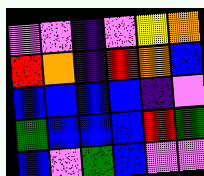[["violet", "violet", "indigo", "violet", "yellow", "orange"], ["red", "orange", "indigo", "red", "orange", "blue"], ["blue", "blue", "blue", "blue", "indigo", "violet"], ["green", "blue", "blue", "blue", "red", "green"], ["blue", "violet", "green", "blue", "violet", "violet"]]